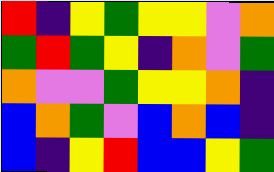[["red", "indigo", "yellow", "green", "yellow", "yellow", "violet", "orange"], ["green", "red", "green", "yellow", "indigo", "orange", "violet", "green"], ["orange", "violet", "violet", "green", "yellow", "yellow", "orange", "indigo"], ["blue", "orange", "green", "violet", "blue", "orange", "blue", "indigo"], ["blue", "indigo", "yellow", "red", "blue", "blue", "yellow", "green"]]